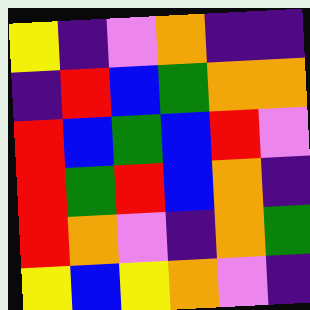[["yellow", "indigo", "violet", "orange", "indigo", "indigo"], ["indigo", "red", "blue", "green", "orange", "orange"], ["red", "blue", "green", "blue", "red", "violet"], ["red", "green", "red", "blue", "orange", "indigo"], ["red", "orange", "violet", "indigo", "orange", "green"], ["yellow", "blue", "yellow", "orange", "violet", "indigo"]]